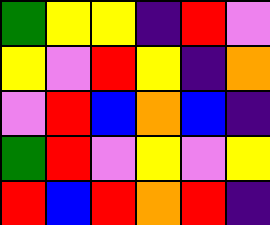[["green", "yellow", "yellow", "indigo", "red", "violet"], ["yellow", "violet", "red", "yellow", "indigo", "orange"], ["violet", "red", "blue", "orange", "blue", "indigo"], ["green", "red", "violet", "yellow", "violet", "yellow"], ["red", "blue", "red", "orange", "red", "indigo"]]